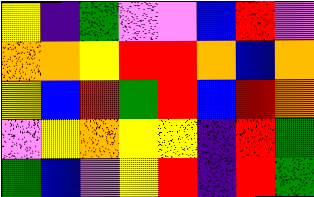[["yellow", "indigo", "green", "violet", "violet", "blue", "red", "violet"], ["orange", "orange", "yellow", "red", "red", "orange", "blue", "orange"], ["yellow", "blue", "red", "green", "red", "blue", "red", "orange"], ["violet", "yellow", "orange", "yellow", "yellow", "indigo", "red", "green"], ["green", "blue", "violet", "yellow", "red", "indigo", "red", "green"]]